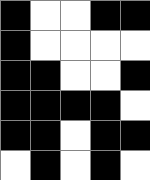[["black", "white", "white", "black", "black"], ["black", "white", "white", "white", "white"], ["black", "black", "white", "white", "black"], ["black", "black", "black", "black", "white"], ["black", "black", "white", "black", "black"], ["white", "black", "white", "black", "white"]]